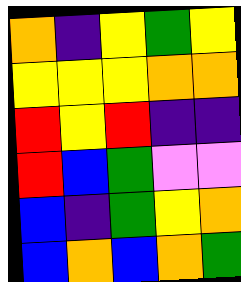[["orange", "indigo", "yellow", "green", "yellow"], ["yellow", "yellow", "yellow", "orange", "orange"], ["red", "yellow", "red", "indigo", "indigo"], ["red", "blue", "green", "violet", "violet"], ["blue", "indigo", "green", "yellow", "orange"], ["blue", "orange", "blue", "orange", "green"]]